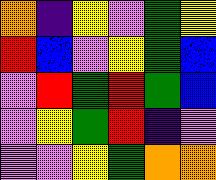[["orange", "indigo", "yellow", "violet", "green", "yellow"], ["red", "blue", "violet", "yellow", "green", "blue"], ["violet", "red", "green", "red", "green", "blue"], ["violet", "yellow", "green", "red", "indigo", "violet"], ["violet", "violet", "yellow", "green", "orange", "orange"]]